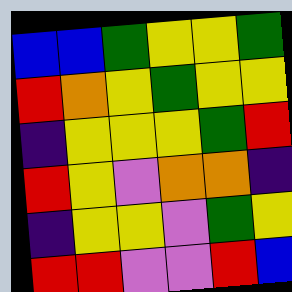[["blue", "blue", "green", "yellow", "yellow", "green"], ["red", "orange", "yellow", "green", "yellow", "yellow"], ["indigo", "yellow", "yellow", "yellow", "green", "red"], ["red", "yellow", "violet", "orange", "orange", "indigo"], ["indigo", "yellow", "yellow", "violet", "green", "yellow"], ["red", "red", "violet", "violet", "red", "blue"]]